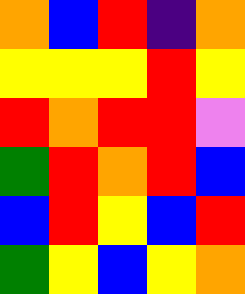[["orange", "blue", "red", "indigo", "orange"], ["yellow", "yellow", "yellow", "red", "yellow"], ["red", "orange", "red", "red", "violet"], ["green", "red", "orange", "red", "blue"], ["blue", "red", "yellow", "blue", "red"], ["green", "yellow", "blue", "yellow", "orange"]]